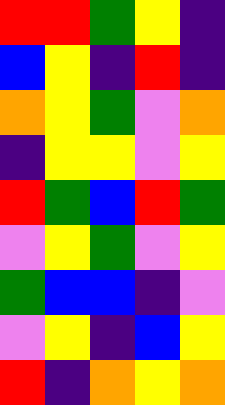[["red", "red", "green", "yellow", "indigo"], ["blue", "yellow", "indigo", "red", "indigo"], ["orange", "yellow", "green", "violet", "orange"], ["indigo", "yellow", "yellow", "violet", "yellow"], ["red", "green", "blue", "red", "green"], ["violet", "yellow", "green", "violet", "yellow"], ["green", "blue", "blue", "indigo", "violet"], ["violet", "yellow", "indigo", "blue", "yellow"], ["red", "indigo", "orange", "yellow", "orange"]]